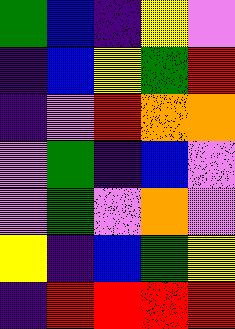[["green", "blue", "indigo", "yellow", "violet"], ["indigo", "blue", "yellow", "green", "red"], ["indigo", "violet", "red", "orange", "orange"], ["violet", "green", "indigo", "blue", "violet"], ["violet", "green", "violet", "orange", "violet"], ["yellow", "indigo", "blue", "green", "yellow"], ["indigo", "red", "red", "red", "red"]]